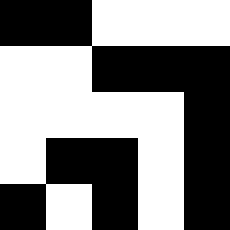[["black", "black", "white", "white", "white"], ["white", "white", "black", "black", "black"], ["white", "white", "white", "white", "black"], ["white", "black", "black", "white", "black"], ["black", "white", "black", "white", "black"]]